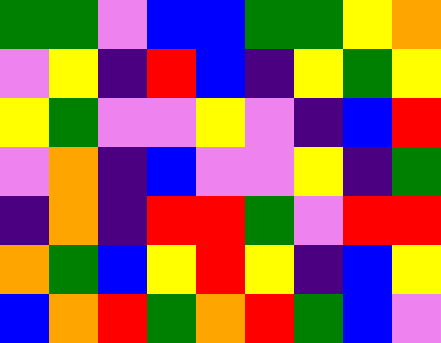[["green", "green", "violet", "blue", "blue", "green", "green", "yellow", "orange"], ["violet", "yellow", "indigo", "red", "blue", "indigo", "yellow", "green", "yellow"], ["yellow", "green", "violet", "violet", "yellow", "violet", "indigo", "blue", "red"], ["violet", "orange", "indigo", "blue", "violet", "violet", "yellow", "indigo", "green"], ["indigo", "orange", "indigo", "red", "red", "green", "violet", "red", "red"], ["orange", "green", "blue", "yellow", "red", "yellow", "indigo", "blue", "yellow"], ["blue", "orange", "red", "green", "orange", "red", "green", "blue", "violet"]]